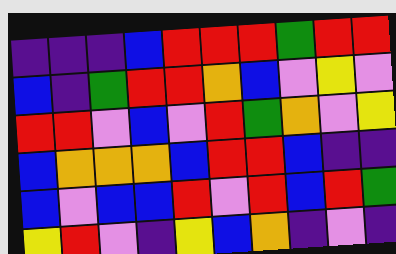[["indigo", "indigo", "indigo", "blue", "red", "red", "red", "green", "red", "red"], ["blue", "indigo", "green", "red", "red", "orange", "blue", "violet", "yellow", "violet"], ["red", "red", "violet", "blue", "violet", "red", "green", "orange", "violet", "yellow"], ["blue", "orange", "orange", "orange", "blue", "red", "red", "blue", "indigo", "indigo"], ["blue", "violet", "blue", "blue", "red", "violet", "red", "blue", "red", "green"], ["yellow", "red", "violet", "indigo", "yellow", "blue", "orange", "indigo", "violet", "indigo"]]